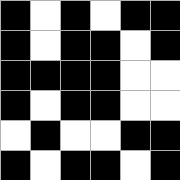[["black", "white", "black", "white", "black", "black"], ["black", "white", "black", "black", "white", "black"], ["black", "black", "black", "black", "white", "white"], ["black", "white", "black", "black", "white", "white"], ["white", "black", "white", "white", "black", "black"], ["black", "white", "black", "black", "white", "black"]]